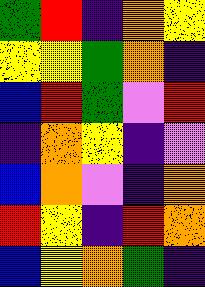[["green", "red", "indigo", "orange", "yellow"], ["yellow", "yellow", "green", "orange", "indigo"], ["blue", "red", "green", "violet", "red"], ["indigo", "orange", "yellow", "indigo", "violet"], ["blue", "orange", "violet", "indigo", "orange"], ["red", "yellow", "indigo", "red", "orange"], ["blue", "yellow", "orange", "green", "indigo"]]